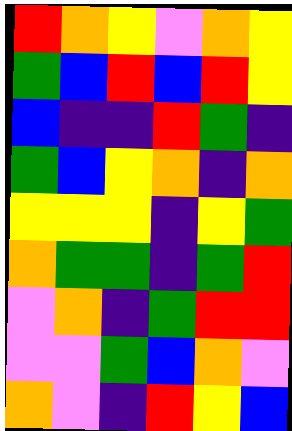[["red", "orange", "yellow", "violet", "orange", "yellow"], ["green", "blue", "red", "blue", "red", "yellow"], ["blue", "indigo", "indigo", "red", "green", "indigo"], ["green", "blue", "yellow", "orange", "indigo", "orange"], ["yellow", "yellow", "yellow", "indigo", "yellow", "green"], ["orange", "green", "green", "indigo", "green", "red"], ["violet", "orange", "indigo", "green", "red", "red"], ["violet", "violet", "green", "blue", "orange", "violet"], ["orange", "violet", "indigo", "red", "yellow", "blue"]]